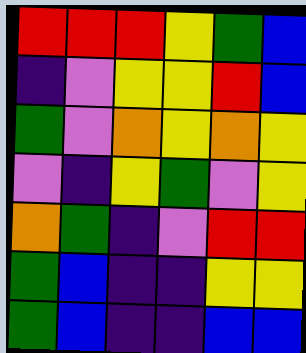[["red", "red", "red", "yellow", "green", "blue"], ["indigo", "violet", "yellow", "yellow", "red", "blue"], ["green", "violet", "orange", "yellow", "orange", "yellow"], ["violet", "indigo", "yellow", "green", "violet", "yellow"], ["orange", "green", "indigo", "violet", "red", "red"], ["green", "blue", "indigo", "indigo", "yellow", "yellow"], ["green", "blue", "indigo", "indigo", "blue", "blue"]]